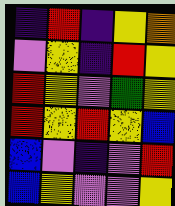[["indigo", "red", "indigo", "yellow", "orange"], ["violet", "yellow", "indigo", "red", "yellow"], ["red", "yellow", "violet", "green", "yellow"], ["red", "yellow", "red", "yellow", "blue"], ["blue", "violet", "indigo", "violet", "red"], ["blue", "yellow", "violet", "violet", "yellow"]]